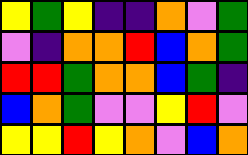[["yellow", "green", "yellow", "indigo", "indigo", "orange", "violet", "green"], ["violet", "indigo", "orange", "orange", "red", "blue", "orange", "green"], ["red", "red", "green", "orange", "orange", "blue", "green", "indigo"], ["blue", "orange", "green", "violet", "violet", "yellow", "red", "violet"], ["yellow", "yellow", "red", "yellow", "orange", "violet", "blue", "orange"]]